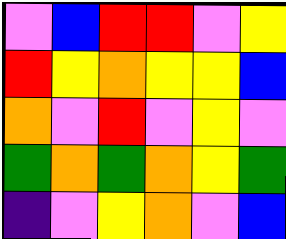[["violet", "blue", "red", "red", "violet", "yellow"], ["red", "yellow", "orange", "yellow", "yellow", "blue"], ["orange", "violet", "red", "violet", "yellow", "violet"], ["green", "orange", "green", "orange", "yellow", "green"], ["indigo", "violet", "yellow", "orange", "violet", "blue"]]